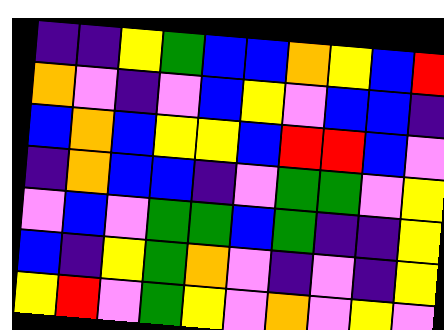[["indigo", "indigo", "yellow", "green", "blue", "blue", "orange", "yellow", "blue", "red"], ["orange", "violet", "indigo", "violet", "blue", "yellow", "violet", "blue", "blue", "indigo"], ["blue", "orange", "blue", "yellow", "yellow", "blue", "red", "red", "blue", "violet"], ["indigo", "orange", "blue", "blue", "indigo", "violet", "green", "green", "violet", "yellow"], ["violet", "blue", "violet", "green", "green", "blue", "green", "indigo", "indigo", "yellow"], ["blue", "indigo", "yellow", "green", "orange", "violet", "indigo", "violet", "indigo", "yellow"], ["yellow", "red", "violet", "green", "yellow", "violet", "orange", "violet", "yellow", "violet"]]